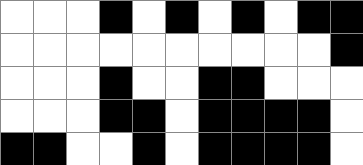[["white", "white", "white", "black", "white", "black", "white", "black", "white", "black", "black"], ["white", "white", "white", "white", "white", "white", "white", "white", "white", "white", "black"], ["white", "white", "white", "black", "white", "white", "black", "black", "white", "white", "white"], ["white", "white", "white", "black", "black", "white", "black", "black", "black", "black", "white"], ["black", "black", "white", "white", "black", "white", "black", "black", "black", "black", "white"]]